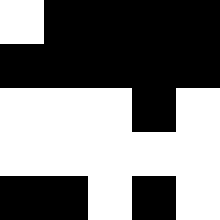[["white", "black", "black", "black", "black"], ["black", "black", "black", "black", "black"], ["white", "white", "white", "black", "white"], ["white", "white", "white", "white", "white"], ["black", "black", "white", "black", "white"]]